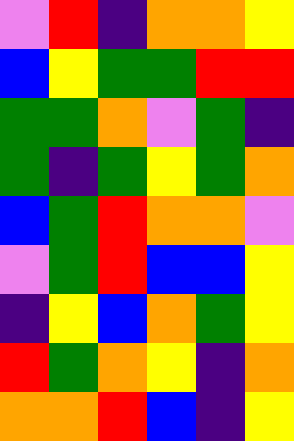[["violet", "red", "indigo", "orange", "orange", "yellow"], ["blue", "yellow", "green", "green", "red", "red"], ["green", "green", "orange", "violet", "green", "indigo"], ["green", "indigo", "green", "yellow", "green", "orange"], ["blue", "green", "red", "orange", "orange", "violet"], ["violet", "green", "red", "blue", "blue", "yellow"], ["indigo", "yellow", "blue", "orange", "green", "yellow"], ["red", "green", "orange", "yellow", "indigo", "orange"], ["orange", "orange", "red", "blue", "indigo", "yellow"]]